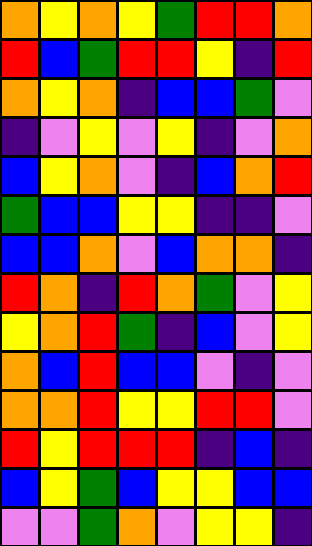[["orange", "yellow", "orange", "yellow", "green", "red", "red", "orange"], ["red", "blue", "green", "red", "red", "yellow", "indigo", "red"], ["orange", "yellow", "orange", "indigo", "blue", "blue", "green", "violet"], ["indigo", "violet", "yellow", "violet", "yellow", "indigo", "violet", "orange"], ["blue", "yellow", "orange", "violet", "indigo", "blue", "orange", "red"], ["green", "blue", "blue", "yellow", "yellow", "indigo", "indigo", "violet"], ["blue", "blue", "orange", "violet", "blue", "orange", "orange", "indigo"], ["red", "orange", "indigo", "red", "orange", "green", "violet", "yellow"], ["yellow", "orange", "red", "green", "indigo", "blue", "violet", "yellow"], ["orange", "blue", "red", "blue", "blue", "violet", "indigo", "violet"], ["orange", "orange", "red", "yellow", "yellow", "red", "red", "violet"], ["red", "yellow", "red", "red", "red", "indigo", "blue", "indigo"], ["blue", "yellow", "green", "blue", "yellow", "yellow", "blue", "blue"], ["violet", "violet", "green", "orange", "violet", "yellow", "yellow", "indigo"]]